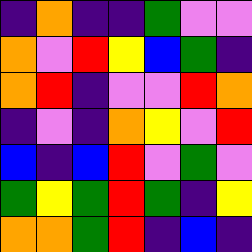[["indigo", "orange", "indigo", "indigo", "green", "violet", "violet"], ["orange", "violet", "red", "yellow", "blue", "green", "indigo"], ["orange", "red", "indigo", "violet", "violet", "red", "orange"], ["indigo", "violet", "indigo", "orange", "yellow", "violet", "red"], ["blue", "indigo", "blue", "red", "violet", "green", "violet"], ["green", "yellow", "green", "red", "green", "indigo", "yellow"], ["orange", "orange", "green", "red", "indigo", "blue", "indigo"]]